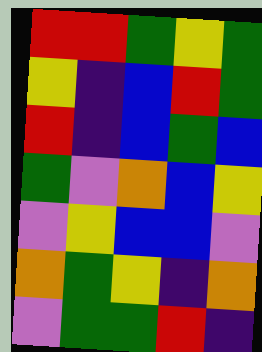[["red", "red", "green", "yellow", "green"], ["yellow", "indigo", "blue", "red", "green"], ["red", "indigo", "blue", "green", "blue"], ["green", "violet", "orange", "blue", "yellow"], ["violet", "yellow", "blue", "blue", "violet"], ["orange", "green", "yellow", "indigo", "orange"], ["violet", "green", "green", "red", "indigo"]]